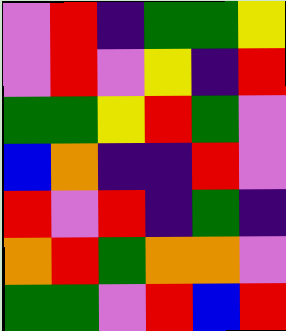[["violet", "red", "indigo", "green", "green", "yellow"], ["violet", "red", "violet", "yellow", "indigo", "red"], ["green", "green", "yellow", "red", "green", "violet"], ["blue", "orange", "indigo", "indigo", "red", "violet"], ["red", "violet", "red", "indigo", "green", "indigo"], ["orange", "red", "green", "orange", "orange", "violet"], ["green", "green", "violet", "red", "blue", "red"]]